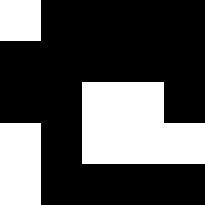[["white", "black", "black", "black", "black"], ["black", "black", "black", "black", "black"], ["black", "black", "white", "white", "black"], ["white", "black", "white", "white", "white"], ["white", "black", "black", "black", "black"]]